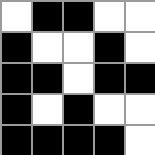[["white", "black", "black", "white", "white"], ["black", "white", "white", "black", "white"], ["black", "black", "white", "black", "black"], ["black", "white", "black", "white", "white"], ["black", "black", "black", "black", "white"]]